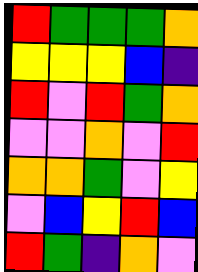[["red", "green", "green", "green", "orange"], ["yellow", "yellow", "yellow", "blue", "indigo"], ["red", "violet", "red", "green", "orange"], ["violet", "violet", "orange", "violet", "red"], ["orange", "orange", "green", "violet", "yellow"], ["violet", "blue", "yellow", "red", "blue"], ["red", "green", "indigo", "orange", "violet"]]